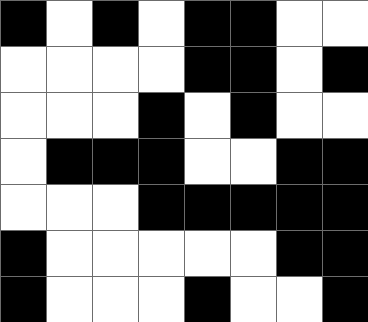[["black", "white", "black", "white", "black", "black", "white", "white"], ["white", "white", "white", "white", "black", "black", "white", "black"], ["white", "white", "white", "black", "white", "black", "white", "white"], ["white", "black", "black", "black", "white", "white", "black", "black"], ["white", "white", "white", "black", "black", "black", "black", "black"], ["black", "white", "white", "white", "white", "white", "black", "black"], ["black", "white", "white", "white", "black", "white", "white", "black"]]